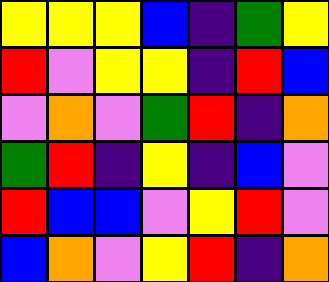[["yellow", "yellow", "yellow", "blue", "indigo", "green", "yellow"], ["red", "violet", "yellow", "yellow", "indigo", "red", "blue"], ["violet", "orange", "violet", "green", "red", "indigo", "orange"], ["green", "red", "indigo", "yellow", "indigo", "blue", "violet"], ["red", "blue", "blue", "violet", "yellow", "red", "violet"], ["blue", "orange", "violet", "yellow", "red", "indigo", "orange"]]